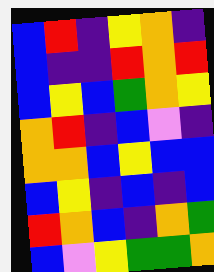[["blue", "red", "indigo", "yellow", "orange", "indigo"], ["blue", "indigo", "indigo", "red", "orange", "red"], ["blue", "yellow", "blue", "green", "orange", "yellow"], ["orange", "red", "indigo", "blue", "violet", "indigo"], ["orange", "orange", "blue", "yellow", "blue", "blue"], ["blue", "yellow", "indigo", "blue", "indigo", "blue"], ["red", "orange", "blue", "indigo", "orange", "green"], ["blue", "violet", "yellow", "green", "green", "orange"]]